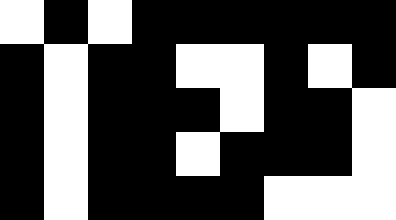[["white", "black", "white", "black", "black", "black", "black", "black", "black"], ["black", "white", "black", "black", "white", "white", "black", "white", "black"], ["black", "white", "black", "black", "black", "white", "black", "black", "white"], ["black", "white", "black", "black", "white", "black", "black", "black", "white"], ["black", "white", "black", "black", "black", "black", "white", "white", "white"]]